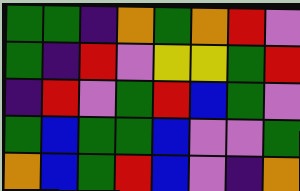[["green", "green", "indigo", "orange", "green", "orange", "red", "violet"], ["green", "indigo", "red", "violet", "yellow", "yellow", "green", "red"], ["indigo", "red", "violet", "green", "red", "blue", "green", "violet"], ["green", "blue", "green", "green", "blue", "violet", "violet", "green"], ["orange", "blue", "green", "red", "blue", "violet", "indigo", "orange"]]